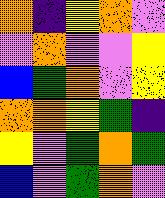[["orange", "indigo", "yellow", "orange", "violet"], ["violet", "orange", "violet", "violet", "yellow"], ["blue", "green", "orange", "violet", "yellow"], ["orange", "orange", "yellow", "green", "indigo"], ["yellow", "violet", "green", "orange", "green"], ["blue", "violet", "green", "orange", "violet"]]